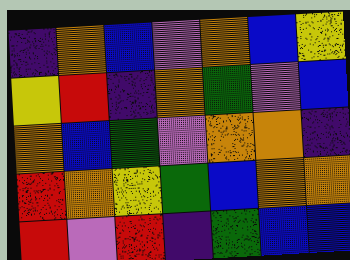[["indigo", "orange", "blue", "violet", "orange", "blue", "yellow"], ["yellow", "red", "indigo", "orange", "green", "violet", "blue"], ["orange", "blue", "green", "violet", "orange", "orange", "indigo"], ["red", "orange", "yellow", "green", "blue", "orange", "orange"], ["red", "violet", "red", "indigo", "green", "blue", "blue"]]